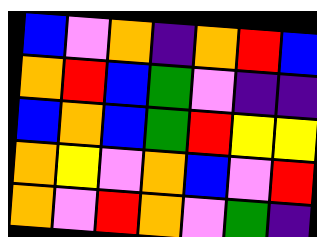[["blue", "violet", "orange", "indigo", "orange", "red", "blue"], ["orange", "red", "blue", "green", "violet", "indigo", "indigo"], ["blue", "orange", "blue", "green", "red", "yellow", "yellow"], ["orange", "yellow", "violet", "orange", "blue", "violet", "red"], ["orange", "violet", "red", "orange", "violet", "green", "indigo"]]